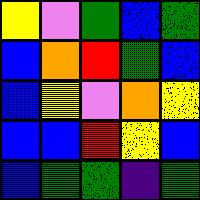[["yellow", "violet", "green", "blue", "green"], ["blue", "orange", "red", "green", "blue"], ["blue", "yellow", "violet", "orange", "yellow"], ["blue", "blue", "red", "yellow", "blue"], ["blue", "green", "green", "indigo", "green"]]